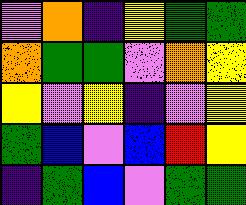[["violet", "orange", "indigo", "yellow", "green", "green"], ["orange", "green", "green", "violet", "orange", "yellow"], ["yellow", "violet", "yellow", "indigo", "violet", "yellow"], ["green", "blue", "violet", "blue", "red", "yellow"], ["indigo", "green", "blue", "violet", "green", "green"]]